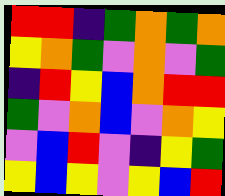[["red", "red", "indigo", "green", "orange", "green", "orange"], ["yellow", "orange", "green", "violet", "orange", "violet", "green"], ["indigo", "red", "yellow", "blue", "orange", "red", "red"], ["green", "violet", "orange", "blue", "violet", "orange", "yellow"], ["violet", "blue", "red", "violet", "indigo", "yellow", "green"], ["yellow", "blue", "yellow", "violet", "yellow", "blue", "red"]]